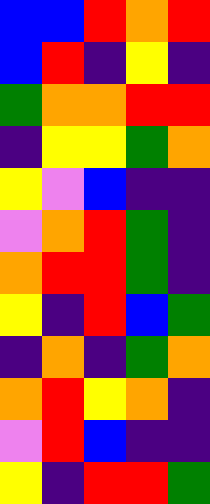[["blue", "blue", "red", "orange", "red"], ["blue", "red", "indigo", "yellow", "indigo"], ["green", "orange", "orange", "red", "red"], ["indigo", "yellow", "yellow", "green", "orange"], ["yellow", "violet", "blue", "indigo", "indigo"], ["violet", "orange", "red", "green", "indigo"], ["orange", "red", "red", "green", "indigo"], ["yellow", "indigo", "red", "blue", "green"], ["indigo", "orange", "indigo", "green", "orange"], ["orange", "red", "yellow", "orange", "indigo"], ["violet", "red", "blue", "indigo", "indigo"], ["yellow", "indigo", "red", "red", "green"]]